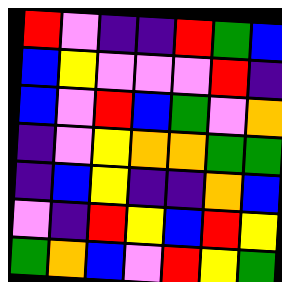[["red", "violet", "indigo", "indigo", "red", "green", "blue"], ["blue", "yellow", "violet", "violet", "violet", "red", "indigo"], ["blue", "violet", "red", "blue", "green", "violet", "orange"], ["indigo", "violet", "yellow", "orange", "orange", "green", "green"], ["indigo", "blue", "yellow", "indigo", "indigo", "orange", "blue"], ["violet", "indigo", "red", "yellow", "blue", "red", "yellow"], ["green", "orange", "blue", "violet", "red", "yellow", "green"]]